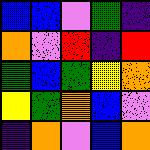[["blue", "blue", "violet", "green", "indigo"], ["orange", "violet", "red", "indigo", "red"], ["green", "blue", "green", "yellow", "orange"], ["yellow", "green", "orange", "blue", "violet"], ["indigo", "orange", "violet", "blue", "orange"]]